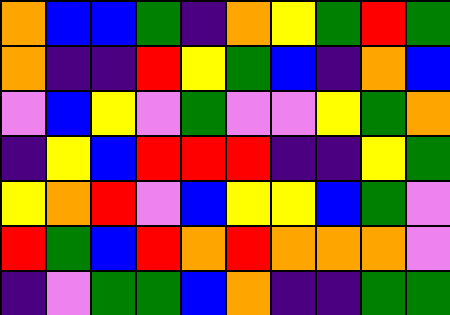[["orange", "blue", "blue", "green", "indigo", "orange", "yellow", "green", "red", "green"], ["orange", "indigo", "indigo", "red", "yellow", "green", "blue", "indigo", "orange", "blue"], ["violet", "blue", "yellow", "violet", "green", "violet", "violet", "yellow", "green", "orange"], ["indigo", "yellow", "blue", "red", "red", "red", "indigo", "indigo", "yellow", "green"], ["yellow", "orange", "red", "violet", "blue", "yellow", "yellow", "blue", "green", "violet"], ["red", "green", "blue", "red", "orange", "red", "orange", "orange", "orange", "violet"], ["indigo", "violet", "green", "green", "blue", "orange", "indigo", "indigo", "green", "green"]]